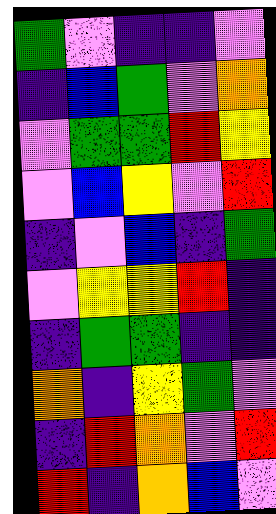[["green", "violet", "indigo", "indigo", "violet"], ["indigo", "blue", "green", "violet", "orange"], ["violet", "green", "green", "red", "yellow"], ["violet", "blue", "yellow", "violet", "red"], ["indigo", "violet", "blue", "indigo", "green"], ["violet", "yellow", "yellow", "red", "indigo"], ["indigo", "green", "green", "indigo", "indigo"], ["orange", "indigo", "yellow", "green", "violet"], ["indigo", "red", "orange", "violet", "red"], ["red", "indigo", "orange", "blue", "violet"]]